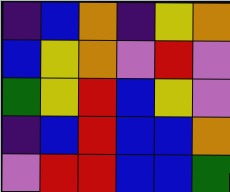[["indigo", "blue", "orange", "indigo", "yellow", "orange"], ["blue", "yellow", "orange", "violet", "red", "violet"], ["green", "yellow", "red", "blue", "yellow", "violet"], ["indigo", "blue", "red", "blue", "blue", "orange"], ["violet", "red", "red", "blue", "blue", "green"]]